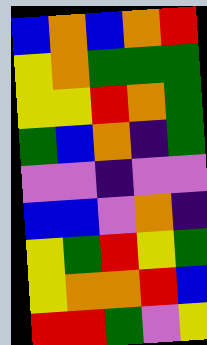[["blue", "orange", "blue", "orange", "red"], ["yellow", "orange", "green", "green", "green"], ["yellow", "yellow", "red", "orange", "green"], ["green", "blue", "orange", "indigo", "green"], ["violet", "violet", "indigo", "violet", "violet"], ["blue", "blue", "violet", "orange", "indigo"], ["yellow", "green", "red", "yellow", "green"], ["yellow", "orange", "orange", "red", "blue"], ["red", "red", "green", "violet", "yellow"]]